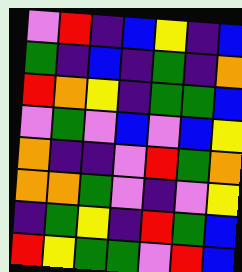[["violet", "red", "indigo", "blue", "yellow", "indigo", "blue"], ["green", "indigo", "blue", "indigo", "green", "indigo", "orange"], ["red", "orange", "yellow", "indigo", "green", "green", "blue"], ["violet", "green", "violet", "blue", "violet", "blue", "yellow"], ["orange", "indigo", "indigo", "violet", "red", "green", "orange"], ["orange", "orange", "green", "violet", "indigo", "violet", "yellow"], ["indigo", "green", "yellow", "indigo", "red", "green", "blue"], ["red", "yellow", "green", "green", "violet", "red", "blue"]]